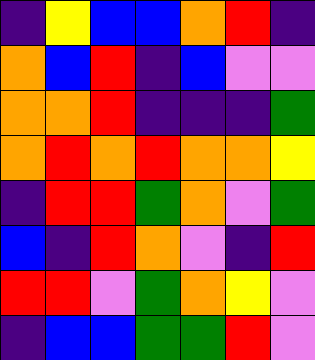[["indigo", "yellow", "blue", "blue", "orange", "red", "indigo"], ["orange", "blue", "red", "indigo", "blue", "violet", "violet"], ["orange", "orange", "red", "indigo", "indigo", "indigo", "green"], ["orange", "red", "orange", "red", "orange", "orange", "yellow"], ["indigo", "red", "red", "green", "orange", "violet", "green"], ["blue", "indigo", "red", "orange", "violet", "indigo", "red"], ["red", "red", "violet", "green", "orange", "yellow", "violet"], ["indigo", "blue", "blue", "green", "green", "red", "violet"]]